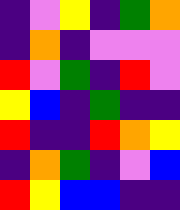[["indigo", "violet", "yellow", "indigo", "green", "orange"], ["indigo", "orange", "indigo", "violet", "violet", "violet"], ["red", "violet", "green", "indigo", "red", "violet"], ["yellow", "blue", "indigo", "green", "indigo", "indigo"], ["red", "indigo", "indigo", "red", "orange", "yellow"], ["indigo", "orange", "green", "indigo", "violet", "blue"], ["red", "yellow", "blue", "blue", "indigo", "indigo"]]